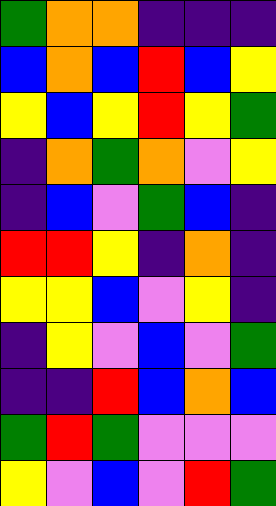[["green", "orange", "orange", "indigo", "indigo", "indigo"], ["blue", "orange", "blue", "red", "blue", "yellow"], ["yellow", "blue", "yellow", "red", "yellow", "green"], ["indigo", "orange", "green", "orange", "violet", "yellow"], ["indigo", "blue", "violet", "green", "blue", "indigo"], ["red", "red", "yellow", "indigo", "orange", "indigo"], ["yellow", "yellow", "blue", "violet", "yellow", "indigo"], ["indigo", "yellow", "violet", "blue", "violet", "green"], ["indigo", "indigo", "red", "blue", "orange", "blue"], ["green", "red", "green", "violet", "violet", "violet"], ["yellow", "violet", "blue", "violet", "red", "green"]]